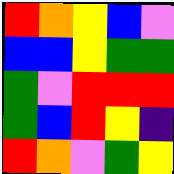[["red", "orange", "yellow", "blue", "violet"], ["blue", "blue", "yellow", "green", "green"], ["green", "violet", "red", "red", "red"], ["green", "blue", "red", "yellow", "indigo"], ["red", "orange", "violet", "green", "yellow"]]